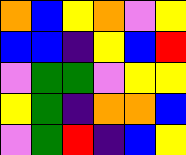[["orange", "blue", "yellow", "orange", "violet", "yellow"], ["blue", "blue", "indigo", "yellow", "blue", "red"], ["violet", "green", "green", "violet", "yellow", "yellow"], ["yellow", "green", "indigo", "orange", "orange", "blue"], ["violet", "green", "red", "indigo", "blue", "yellow"]]